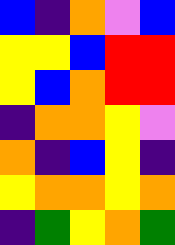[["blue", "indigo", "orange", "violet", "blue"], ["yellow", "yellow", "blue", "red", "red"], ["yellow", "blue", "orange", "red", "red"], ["indigo", "orange", "orange", "yellow", "violet"], ["orange", "indigo", "blue", "yellow", "indigo"], ["yellow", "orange", "orange", "yellow", "orange"], ["indigo", "green", "yellow", "orange", "green"]]